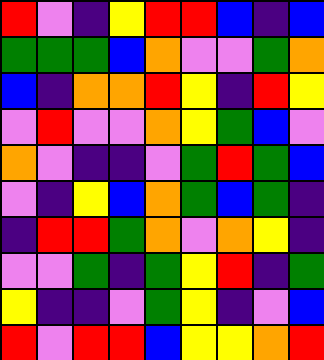[["red", "violet", "indigo", "yellow", "red", "red", "blue", "indigo", "blue"], ["green", "green", "green", "blue", "orange", "violet", "violet", "green", "orange"], ["blue", "indigo", "orange", "orange", "red", "yellow", "indigo", "red", "yellow"], ["violet", "red", "violet", "violet", "orange", "yellow", "green", "blue", "violet"], ["orange", "violet", "indigo", "indigo", "violet", "green", "red", "green", "blue"], ["violet", "indigo", "yellow", "blue", "orange", "green", "blue", "green", "indigo"], ["indigo", "red", "red", "green", "orange", "violet", "orange", "yellow", "indigo"], ["violet", "violet", "green", "indigo", "green", "yellow", "red", "indigo", "green"], ["yellow", "indigo", "indigo", "violet", "green", "yellow", "indigo", "violet", "blue"], ["red", "violet", "red", "red", "blue", "yellow", "yellow", "orange", "red"]]